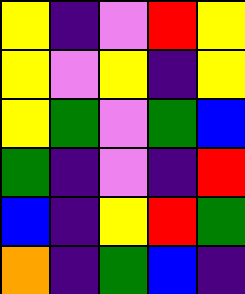[["yellow", "indigo", "violet", "red", "yellow"], ["yellow", "violet", "yellow", "indigo", "yellow"], ["yellow", "green", "violet", "green", "blue"], ["green", "indigo", "violet", "indigo", "red"], ["blue", "indigo", "yellow", "red", "green"], ["orange", "indigo", "green", "blue", "indigo"]]